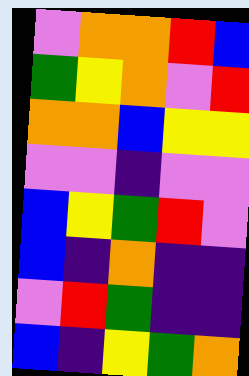[["violet", "orange", "orange", "red", "blue"], ["green", "yellow", "orange", "violet", "red"], ["orange", "orange", "blue", "yellow", "yellow"], ["violet", "violet", "indigo", "violet", "violet"], ["blue", "yellow", "green", "red", "violet"], ["blue", "indigo", "orange", "indigo", "indigo"], ["violet", "red", "green", "indigo", "indigo"], ["blue", "indigo", "yellow", "green", "orange"]]